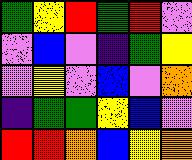[["green", "yellow", "red", "green", "red", "violet"], ["violet", "blue", "violet", "indigo", "green", "yellow"], ["violet", "yellow", "violet", "blue", "violet", "orange"], ["indigo", "green", "green", "yellow", "blue", "violet"], ["red", "red", "orange", "blue", "yellow", "orange"]]